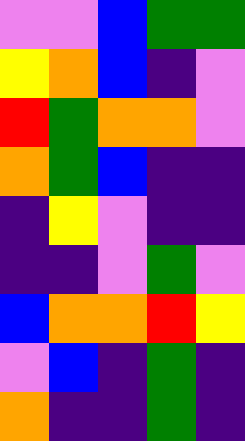[["violet", "violet", "blue", "green", "green"], ["yellow", "orange", "blue", "indigo", "violet"], ["red", "green", "orange", "orange", "violet"], ["orange", "green", "blue", "indigo", "indigo"], ["indigo", "yellow", "violet", "indigo", "indigo"], ["indigo", "indigo", "violet", "green", "violet"], ["blue", "orange", "orange", "red", "yellow"], ["violet", "blue", "indigo", "green", "indigo"], ["orange", "indigo", "indigo", "green", "indigo"]]